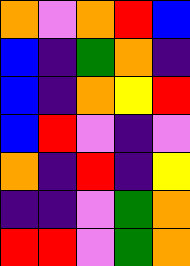[["orange", "violet", "orange", "red", "blue"], ["blue", "indigo", "green", "orange", "indigo"], ["blue", "indigo", "orange", "yellow", "red"], ["blue", "red", "violet", "indigo", "violet"], ["orange", "indigo", "red", "indigo", "yellow"], ["indigo", "indigo", "violet", "green", "orange"], ["red", "red", "violet", "green", "orange"]]